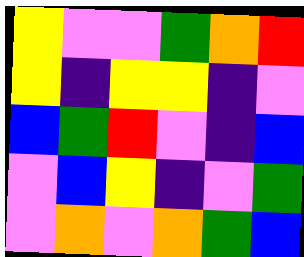[["yellow", "violet", "violet", "green", "orange", "red"], ["yellow", "indigo", "yellow", "yellow", "indigo", "violet"], ["blue", "green", "red", "violet", "indigo", "blue"], ["violet", "blue", "yellow", "indigo", "violet", "green"], ["violet", "orange", "violet", "orange", "green", "blue"]]